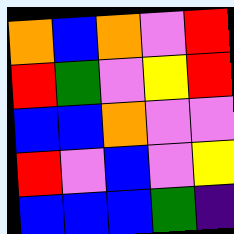[["orange", "blue", "orange", "violet", "red"], ["red", "green", "violet", "yellow", "red"], ["blue", "blue", "orange", "violet", "violet"], ["red", "violet", "blue", "violet", "yellow"], ["blue", "blue", "blue", "green", "indigo"]]